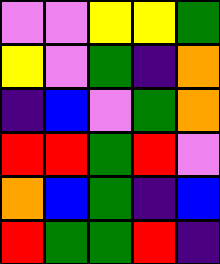[["violet", "violet", "yellow", "yellow", "green"], ["yellow", "violet", "green", "indigo", "orange"], ["indigo", "blue", "violet", "green", "orange"], ["red", "red", "green", "red", "violet"], ["orange", "blue", "green", "indigo", "blue"], ["red", "green", "green", "red", "indigo"]]